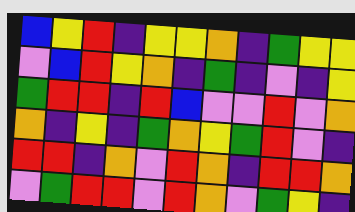[["blue", "yellow", "red", "indigo", "yellow", "yellow", "orange", "indigo", "green", "yellow", "yellow"], ["violet", "blue", "red", "yellow", "orange", "indigo", "green", "indigo", "violet", "indigo", "yellow"], ["green", "red", "red", "indigo", "red", "blue", "violet", "violet", "red", "violet", "orange"], ["orange", "indigo", "yellow", "indigo", "green", "orange", "yellow", "green", "red", "violet", "indigo"], ["red", "red", "indigo", "orange", "violet", "red", "orange", "indigo", "red", "red", "orange"], ["violet", "green", "red", "red", "violet", "red", "orange", "violet", "green", "yellow", "indigo"]]